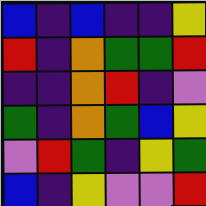[["blue", "indigo", "blue", "indigo", "indigo", "yellow"], ["red", "indigo", "orange", "green", "green", "red"], ["indigo", "indigo", "orange", "red", "indigo", "violet"], ["green", "indigo", "orange", "green", "blue", "yellow"], ["violet", "red", "green", "indigo", "yellow", "green"], ["blue", "indigo", "yellow", "violet", "violet", "red"]]